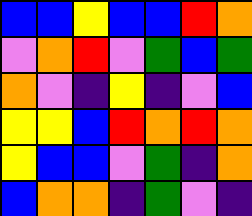[["blue", "blue", "yellow", "blue", "blue", "red", "orange"], ["violet", "orange", "red", "violet", "green", "blue", "green"], ["orange", "violet", "indigo", "yellow", "indigo", "violet", "blue"], ["yellow", "yellow", "blue", "red", "orange", "red", "orange"], ["yellow", "blue", "blue", "violet", "green", "indigo", "orange"], ["blue", "orange", "orange", "indigo", "green", "violet", "indigo"]]